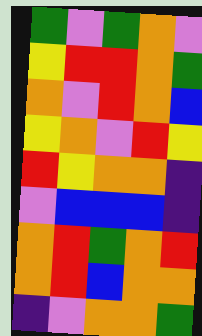[["green", "violet", "green", "orange", "violet"], ["yellow", "red", "red", "orange", "green"], ["orange", "violet", "red", "orange", "blue"], ["yellow", "orange", "violet", "red", "yellow"], ["red", "yellow", "orange", "orange", "indigo"], ["violet", "blue", "blue", "blue", "indigo"], ["orange", "red", "green", "orange", "red"], ["orange", "red", "blue", "orange", "orange"], ["indigo", "violet", "orange", "orange", "green"]]